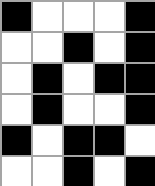[["black", "white", "white", "white", "black"], ["white", "white", "black", "white", "black"], ["white", "black", "white", "black", "black"], ["white", "black", "white", "white", "black"], ["black", "white", "black", "black", "white"], ["white", "white", "black", "white", "black"]]